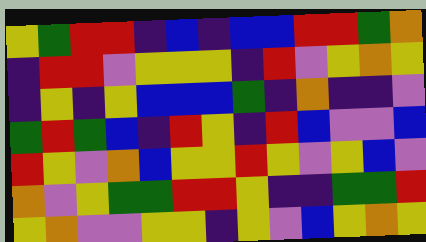[["yellow", "green", "red", "red", "indigo", "blue", "indigo", "blue", "blue", "red", "red", "green", "orange"], ["indigo", "red", "red", "violet", "yellow", "yellow", "yellow", "indigo", "red", "violet", "yellow", "orange", "yellow"], ["indigo", "yellow", "indigo", "yellow", "blue", "blue", "blue", "green", "indigo", "orange", "indigo", "indigo", "violet"], ["green", "red", "green", "blue", "indigo", "red", "yellow", "indigo", "red", "blue", "violet", "violet", "blue"], ["red", "yellow", "violet", "orange", "blue", "yellow", "yellow", "red", "yellow", "violet", "yellow", "blue", "violet"], ["orange", "violet", "yellow", "green", "green", "red", "red", "yellow", "indigo", "indigo", "green", "green", "red"], ["yellow", "orange", "violet", "violet", "yellow", "yellow", "indigo", "yellow", "violet", "blue", "yellow", "orange", "yellow"]]